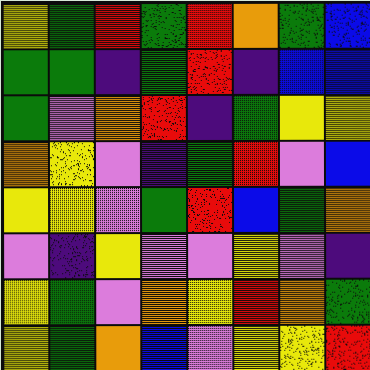[["yellow", "green", "red", "green", "red", "orange", "green", "blue"], ["green", "green", "indigo", "green", "red", "indigo", "blue", "blue"], ["green", "violet", "orange", "red", "indigo", "green", "yellow", "yellow"], ["orange", "yellow", "violet", "indigo", "green", "red", "violet", "blue"], ["yellow", "yellow", "violet", "green", "red", "blue", "green", "orange"], ["violet", "indigo", "yellow", "violet", "violet", "yellow", "violet", "indigo"], ["yellow", "green", "violet", "orange", "yellow", "red", "orange", "green"], ["yellow", "green", "orange", "blue", "violet", "yellow", "yellow", "red"]]